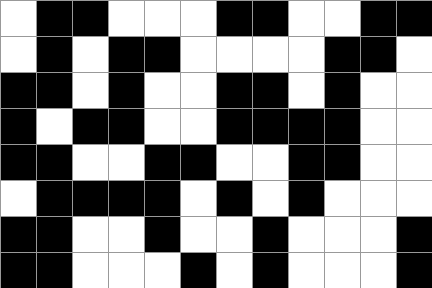[["white", "black", "black", "white", "white", "white", "black", "black", "white", "white", "black", "black"], ["white", "black", "white", "black", "black", "white", "white", "white", "white", "black", "black", "white"], ["black", "black", "white", "black", "white", "white", "black", "black", "white", "black", "white", "white"], ["black", "white", "black", "black", "white", "white", "black", "black", "black", "black", "white", "white"], ["black", "black", "white", "white", "black", "black", "white", "white", "black", "black", "white", "white"], ["white", "black", "black", "black", "black", "white", "black", "white", "black", "white", "white", "white"], ["black", "black", "white", "white", "black", "white", "white", "black", "white", "white", "white", "black"], ["black", "black", "white", "white", "white", "black", "white", "black", "white", "white", "white", "black"]]